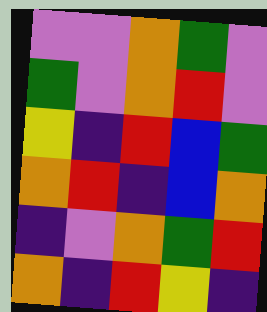[["violet", "violet", "orange", "green", "violet"], ["green", "violet", "orange", "red", "violet"], ["yellow", "indigo", "red", "blue", "green"], ["orange", "red", "indigo", "blue", "orange"], ["indigo", "violet", "orange", "green", "red"], ["orange", "indigo", "red", "yellow", "indigo"]]